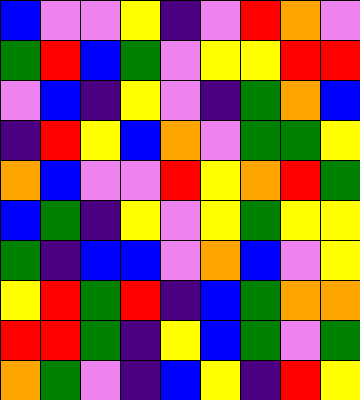[["blue", "violet", "violet", "yellow", "indigo", "violet", "red", "orange", "violet"], ["green", "red", "blue", "green", "violet", "yellow", "yellow", "red", "red"], ["violet", "blue", "indigo", "yellow", "violet", "indigo", "green", "orange", "blue"], ["indigo", "red", "yellow", "blue", "orange", "violet", "green", "green", "yellow"], ["orange", "blue", "violet", "violet", "red", "yellow", "orange", "red", "green"], ["blue", "green", "indigo", "yellow", "violet", "yellow", "green", "yellow", "yellow"], ["green", "indigo", "blue", "blue", "violet", "orange", "blue", "violet", "yellow"], ["yellow", "red", "green", "red", "indigo", "blue", "green", "orange", "orange"], ["red", "red", "green", "indigo", "yellow", "blue", "green", "violet", "green"], ["orange", "green", "violet", "indigo", "blue", "yellow", "indigo", "red", "yellow"]]